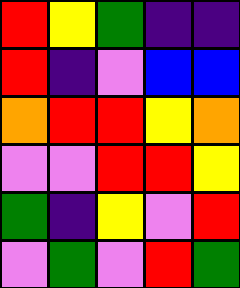[["red", "yellow", "green", "indigo", "indigo"], ["red", "indigo", "violet", "blue", "blue"], ["orange", "red", "red", "yellow", "orange"], ["violet", "violet", "red", "red", "yellow"], ["green", "indigo", "yellow", "violet", "red"], ["violet", "green", "violet", "red", "green"]]